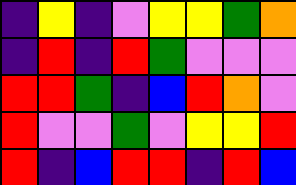[["indigo", "yellow", "indigo", "violet", "yellow", "yellow", "green", "orange"], ["indigo", "red", "indigo", "red", "green", "violet", "violet", "violet"], ["red", "red", "green", "indigo", "blue", "red", "orange", "violet"], ["red", "violet", "violet", "green", "violet", "yellow", "yellow", "red"], ["red", "indigo", "blue", "red", "red", "indigo", "red", "blue"]]